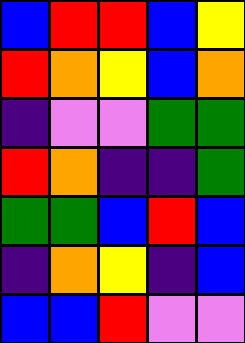[["blue", "red", "red", "blue", "yellow"], ["red", "orange", "yellow", "blue", "orange"], ["indigo", "violet", "violet", "green", "green"], ["red", "orange", "indigo", "indigo", "green"], ["green", "green", "blue", "red", "blue"], ["indigo", "orange", "yellow", "indigo", "blue"], ["blue", "blue", "red", "violet", "violet"]]